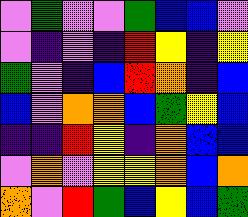[["violet", "green", "violet", "violet", "green", "blue", "blue", "violet"], ["violet", "indigo", "violet", "indigo", "red", "yellow", "indigo", "yellow"], ["green", "violet", "indigo", "blue", "red", "orange", "indigo", "blue"], ["blue", "violet", "orange", "orange", "blue", "green", "yellow", "blue"], ["indigo", "indigo", "red", "yellow", "indigo", "orange", "blue", "blue"], ["violet", "orange", "violet", "yellow", "yellow", "orange", "blue", "orange"], ["orange", "violet", "red", "green", "blue", "yellow", "blue", "green"]]